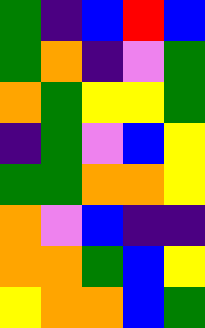[["green", "indigo", "blue", "red", "blue"], ["green", "orange", "indigo", "violet", "green"], ["orange", "green", "yellow", "yellow", "green"], ["indigo", "green", "violet", "blue", "yellow"], ["green", "green", "orange", "orange", "yellow"], ["orange", "violet", "blue", "indigo", "indigo"], ["orange", "orange", "green", "blue", "yellow"], ["yellow", "orange", "orange", "blue", "green"]]